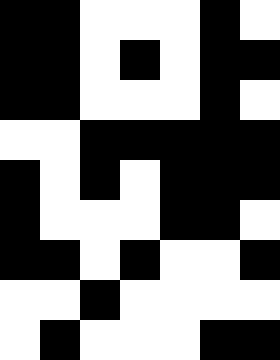[["black", "black", "white", "white", "white", "black", "white"], ["black", "black", "white", "black", "white", "black", "black"], ["black", "black", "white", "white", "white", "black", "white"], ["white", "white", "black", "black", "black", "black", "black"], ["black", "white", "black", "white", "black", "black", "black"], ["black", "white", "white", "white", "black", "black", "white"], ["black", "black", "white", "black", "white", "white", "black"], ["white", "white", "black", "white", "white", "white", "white"], ["white", "black", "white", "white", "white", "black", "black"]]